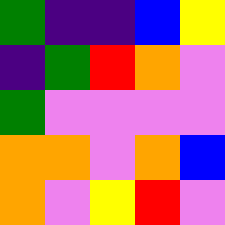[["green", "indigo", "indigo", "blue", "yellow"], ["indigo", "green", "red", "orange", "violet"], ["green", "violet", "violet", "violet", "violet"], ["orange", "orange", "violet", "orange", "blue"], ["orange", "violet", "yellow", "red", "violet"]]